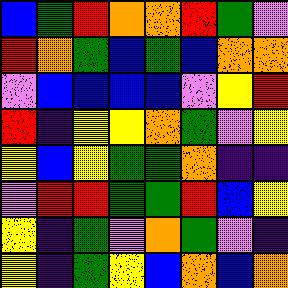[["blue", "green", "red", "orange", "orange", "red", "green", "violet"], ["red", "orange", "green", "blue", "green", "blue", "orange", "orange"], ["violet", "blue", "blue", "blue", "blue", "violet", "yellow", "red"], ["red", "indigo", "yellow", "yellow", "orange", "green", "violet", "yellow"], ["yellow", "blue", "yellow", "green", "green", "orange", "indigo", "indigo"], ["violet", "red", "red", "green", "green", "red", "blue", "yellow"], ["yellow", "indigo", "green", "violet", "orange", "green", "violet", "indigo"], ["yellow", "indigo", "green", "yellow", "blue", "orange", "blue", "orange"]]